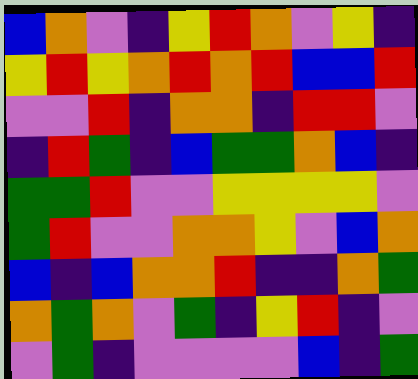[["blue", "orange", "violet", "indigo", "yellow", "red", "orange", "violet", "yellow", "indigo"], ["yellow", "red", "yellow", "orange", "red", "orange", "red", "blue", "blue", "red"], ["violet", "violet", "red", "indigo", "orange", "orange", "indigo", "red", "red", "violet"], ["indigo", "red", "green", "indigo", "blue", "green", "green", "orange", "blue", "indigo"], ["green", "green", "red", "violet", "violet", "yellow", "yellow", "yellow", "yellow", "violet"], ["green", "red", "violet", "violet", "orange", "orange", "yellow", "violet", "blue", "orange"], ["blue", "indigo", "blue", "orange", "orange", "red", "indigo", "indigo", "orange", "green"], ["orange", "green", "orange", "violet", "green", "indigo", "yellow", "red", "indigo", "violet"], ["violet", "green", "indigo", "violet", "violet", "violet", "violet", "blue", "indigo", "green"]]